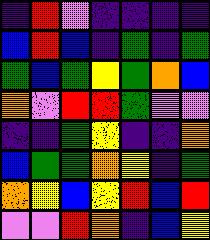[["indigo", "red", "violet", "indigo", "indigo", "indigo", "indigo"], ["blue", "red", "blue", "indigo", "green", "indigo", "green"], ["green", "blue", "green", "yellow", "green", "orange", "blue"], ["orange", "violet", "red", "red", "green", "violet", "violet"], ["indigo", "indigo", "green", "yellow", "indigo", "indigo", "orange"], ["blue", "green", "green", "orange", "yellow", "indigo", "green"], ["orange", "yellow", "blue", "yellow", "red", "blue", "red"], ["violet", "violet", "red", "orange", "indigo", "blue", "yellow"]]